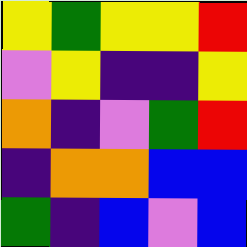[["yellow", "green", "yellow", "yellow", "red"], ["violet", "yellow", "indigo", "indigo", "yellow"], ["orange", "indigo", "violet", "green", "red"], ["indigo", "orange", "orange", "blue", "blue"], ["green", "indigo", "blue", "violet", "blue"]]